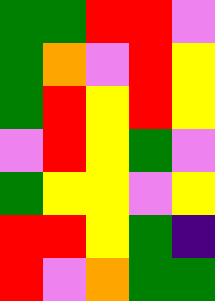[["green", "green", "red", "red", "violet"], ["green", "orange", "violet", "red", "yellow"], ["green", "red", "yellow", "red", "yellow"], ["violet", "red", "yellow", "green", "violet"], ["green", "yellow", "yellow", "violet", "yellow"], ["red", "red", "yellow", "green", "indigo"], ["red", "violet", "orange", "green", "green"]]